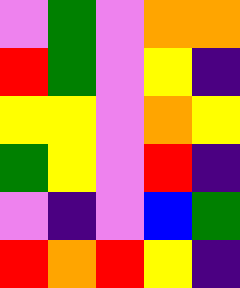[["violet", "green", "violet", "orange", "orange"], ["red", "green", "violet", "yellow", "indigo"], ["yellow", "yellow", "violet", "orange", "yellow"], ["green", "yellow", "violet", "red", "indigo"], ["violet", "indigo", "violet", "blue", "green"], ["red", "orange", "red", "yellow", "indigo"]]